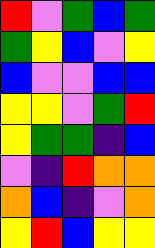[["red", "violet", "green", "blue", "green"], ["green", "yellow", "blue", "violet", "yellow"], ["blue", "violet", "violet", "blue", "blue"], ["yellow", "yellow", "violet", "green", "red"], ["yellow", "green", "green", "indigo", "blue"], ["violet", "indigo", "red", "orange", "orange"], ["orange", "blue", "indigo", "violet", "orange"], ["yellow", "red", "blue", "yellow", "yellow"]]